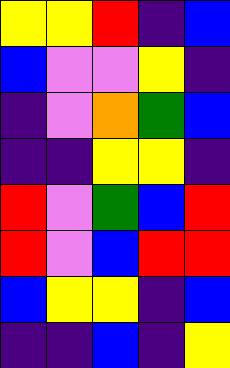[["yellow", "yellow", "red", "indigo", "blue"], ["blue", "violet", "violet", "yellow", "indigo"], ["indigo", "violet", "orange", "green", "blue"], ["indigo", "indigo", "yellow", "yellow", "indigo"], ["red", "violet", "green", "blue", "red"], ["red", "violet", "blue", "red", "red"], ["blue", "yellow", "yellow", "indigo", "blue"], ["indigo", "indigo", "blue", "indigo", "yellow"]]